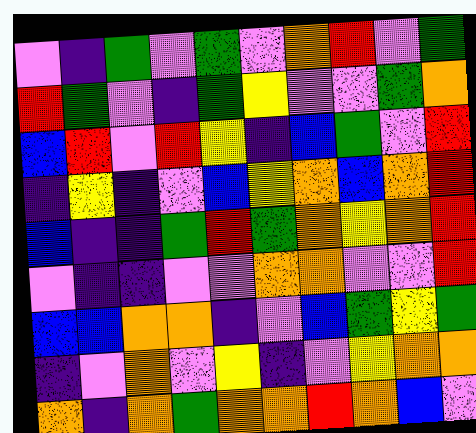[["violet", "indigo", "green", "violet", "green", "violet", "orange", "red", "violet", "green"], ["red", "green", "violet", "indigo", "green", "yellow", "violet", "violet", "green", "orange"], ["blue", "red", "violet", "red", "yellow", "indigo", "blue", "green", "violet", "red"], ["indigo", "yellow", "indigo", "violet", "blue", "yellow", "orange", "blue", "orange", "red"], ["blue", "indigo", "indigo", "green", "red", "green", "orange", "yellow", "orange", "red"], ["violet", "indigo", "indigo", "violet", "violet", "orange", "orange", "violet", "violet", "red"], ["blue", "blue", "orange", "orange", "indigo", "violet", "blue", "green", "yellow", "green"], ["indigo", "violet", "orange", "violet", "yellow", "indigo", "violet", "yellow", "orange", "orange"], ["orange", "indigo", "orange", "green", "orange", "orange", "red", "orange", "blue", "violet"]]